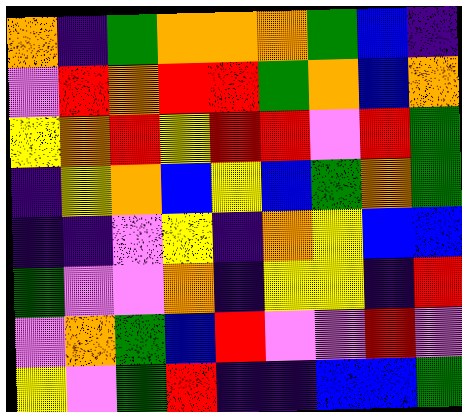[["orange", "indigo", "green", "orange", "orange", "orange", "green", "blue", "indigo"], ["violet", "red", "orange", "red", "red", "green", "orange", "blue", "orange"], ["yellow", "orange", "red", "yellow", "red", "red", "violet", "red", "green"], ["indigo", "yellow", "orange", "blue", "yellow", "blue", "green", "orange", "green"], ["indigo", "indigo", "violet", "yellow", "indigo", "orange", "yellow", "blue", "blue"], ["green", "violet", "violet", "orange", "indigo", "yellow", "yellow", "indigo", "red"], ["violet", "orange", "green", "blue", "red", "violet", "violet", "red", "violet"], ["yellow", "violet", "green", "red", "indigo", "indigo", "blue", "blue", "green"]]